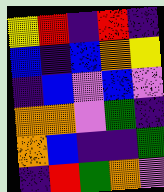[["yellow", "red", "indigo", "red", "indigo"], ["blue", "indigo", "blue", "orange", "yellow"], ["indigo", "blue", "violet", "blue", "violet"], ["orange", "orange", "violet", "green", "indigo"], ["orange", "blue", "indigo", "indigo", "green"], ["indigo", "red", "green", "orange", "violet"]]